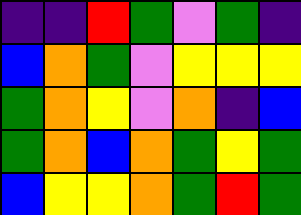[["indigo", "indigo", "red", "green", "violet", "green", "indigo"], ["blue", "orange", "green", "violet", "yellow", "yellow", "yellow"], ["green", "orange", "yellow", "violet", "orange", "indigo", "blue"], ["green", "orange", "blue", "orange", "green", "yellow", "green"], ["blue", "yellow", "yellow", "orange", "green", "red", "green"]]